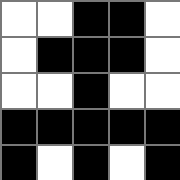[["white", "white", "black", "black", "white"], ["white", "black", "black", "black", "white"], ["white", "white", "black", "white", "white"], ["black", "black", "black", "black", "black"], ["black", "white", "black", "white", "black"]]